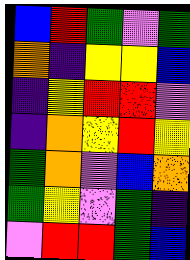[["blue", "red", "green", "violet", "green"], ["orange", "indigo", "yellow", "yellow", "blue"], ["indigo", "yellow", "red", "red", "violet"], ["indigo", "orange", "yellow", "red", "yellow"], ["green", "orange", "violet", "blue", "orange"], ["green", "yellow", "violet", "green", "indigo"], ["violet", "red", "red", "green", "blue"]]